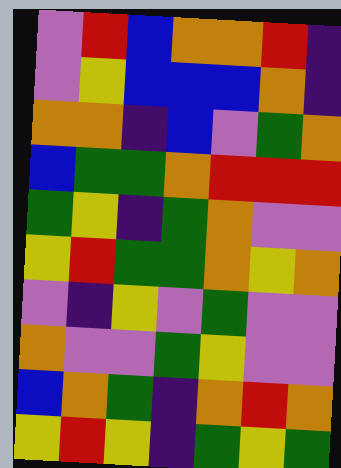[["violet", "red", "blue", "orange", "orange", "red", "indigo"], ["violet", "yellow", "blue", "blue", "blue", "orange", "indigo"], ["orange", "orange", "indigo", "blue", "violet", "green", "orange"], ["blue", "green", "green", "orange", "red", "red", "red"], ["green", "yellow", "indigo", "green", "orange", "violet", "violet"], ["yellow", "red", "green", "green", "orange", "yellow", "orange"], ["violet", "indigo", "yellow", "violet", "green", "violet", "violet"], ["orange", "violet", "violet", "green", "yellow", "violet", "violet"], ["blue", "orange", "green", "indigo", "orange", "red", "orange"], ["yellow", "red", "yellow", "indigo", "green", "yellow", "green"]]